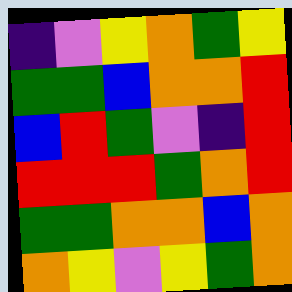[["indigo", "violet", "yellow", "orange", "green", "yellow"], ["green", "green", "blue", "orange", "orange", "red"], ["blue", "red", "green", "violet", "indigo", "red"], ["red", "red", "red", "green", "orange", "red"], ["green", "green", "orange", "orange", "blue", "orange"], ["orange", "yellow", "violet", "yellow", "green", "orange"]]